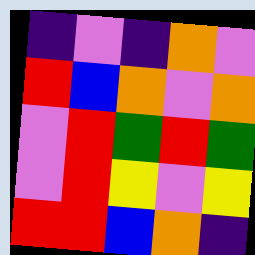[["indigo", "violet", "indigo", "orange", "violet"], ["red", "blue", "orange", "violet", "orange"], ["violet", "red", "green", "red", "green"], ["violet", "red", "yellow", "violet", "yellow"], ["red", "red", "blue", "orange", "indigo"]]